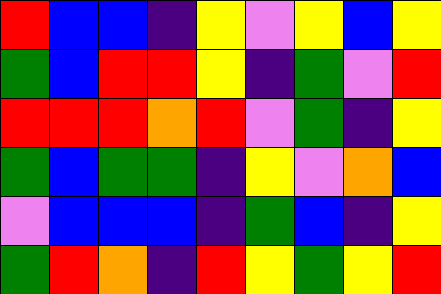[["red", "blue", "blue", "indigo", "yellow", "violet", "yellow", "blue", "yellow"], ["green", "blue", "red", "red", "yellow", "indigo", "green", "violet", "red"], ["red", "red", "red", "orange", "red", "violet", "green", "indigo", "yellow"], ["green", "blue", "green", "green", "indigo", "yellow", "violet", "orange", "blue"], ["violet", "blue", "blue", "blue", "indigo", "green", "blue", "indigo", "yellow"], ["green", "red", "orange", "indigo", "red", "yellow", "green", "yellow", "red"]]